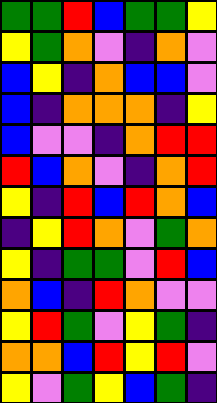[["green", "green", "red", "blue", "green", "green", "yellow"], ["yellow", "green", "orange", "violet", "indigo", "orange", "violet"], ["blue", "yellow", "indigo", "orange", "blue", "blue", "violet"], ["blue", "indigo", "orange", "orange", "orange", "indigo", "yellow"], ["blue", "violet", "violet", "indigo", "orange", "red", "red"], ["red", "blue", "orange", "violet", "indigo", "orange", "red"], ["yellow", "indigo", "red", "blue", "red", "orange", "blue"], ["indigo", "yellow", "red", "orange", "violet", "green", "orange"], ["yellow", "indigo", "green", "green", "violet", "red", "blue"], ["orange", "blue", "indigo", "red", "orange", "violet", "violet"], ["yellow", "red", "green", "violet", "yellow", "green", "indigo"], ["orange", "orange", "blue", "red", "yellow", "red", "violet"], ["yellow", "violet", "green", "yellow", "blue", "green", "indigo"]]